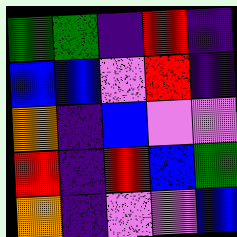[["green", "green", "indigo", "red", "indigo"], ["blue", "blue", "violet", "red", "indigo"], ["orange", "indigo", "blue", "violet", "violet"], ["red", "indigo", "red", "blue", "green"], ["orange", "indigo", "violet", "violet", "blue"]]